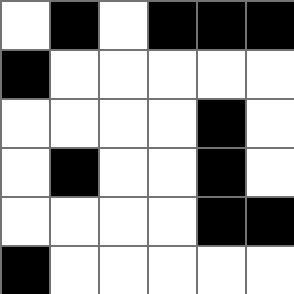[["white", "black", "white", "black", "black", "black"], ["black", "white", "white", "white", "white", "white"], ["white", "white", "white", "white", "black", "white"], ["white", "black", "white", "white", "black", "white"], ["white", "white", "white", "white", "black", "black"], ["black", "white", "white", "white", "white", "white"]]